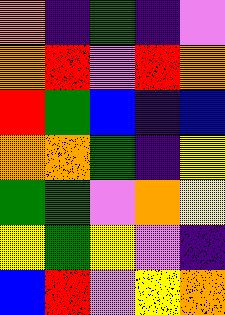[["orange", "indigo", "green", "indigo", "violet"], ["orange", "red", "violet", "red", "orange"], ["red", "green", "blue", "indigo", "blue"], ["orange", "orange", "green", "indigo", "yellow"], ["green", "green", "violet", "orange", "yellow"], ["yellow", "green", "yellow", "violet", "indigo"], ["blue", "red", "violet", "yellow", "orange"]]